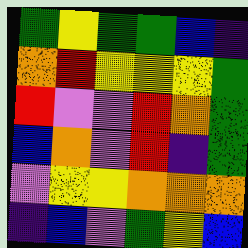[["green", "yellow", "green", "green", "blue", "indigo"], ["orange", "red", "yellow", "yellow", "yellow", "green"], ["red", "violet", "violet", "red", "orange", "green"], ["blue", "orange", "violet", "red", "indigo", "green"], ["violet", "yellow", "yellow", "orange", "orange", "orange"], ["indigo", "blue", "violet", "green", "yellow", "blue"]]